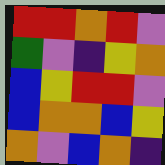[["red", "red", "orange", "red", "violet"], ["green", "violet", "indigo", "yellow", "orange"], ["blue", "yellow", "red", "red", "violet"], ["blue", "orange", "orange", "blue", "yellow"], ["orange", "violet", "blue", "orange", "indigo"]]